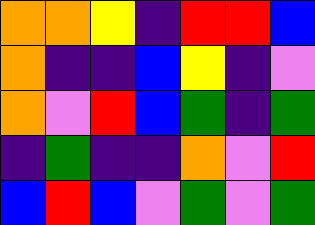[["orange", "orange", "yellow", "indigo", "red", "red", "blue"], ["orange", "indigo", "indigo", "blue", "yellow", "indigo", "violet"], ["orange", "violet", "red", "blue", "green", "indigo", "green"], ["indigo", "green", "indigo", "indigo", "orange", "violet", "red"], ["blue", "red", "blue", "violet", "green", "violet", "green"]]